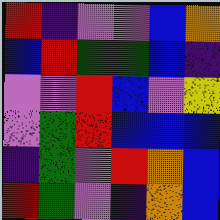[["red", "indigo", "violet", "violet", "blue", "orange"], ["blue", "red", "green", "green", "blue", "indigo"], ["violet", "violet", "red", "blue", "violet", "yellow"], ["violet", "green", "red", "blue", "blue", "blue"], ["indigo", "green", "violet", "red", "orange", "blue"], ["red", "green", "violet", "indigo", "orange", "blue"]]